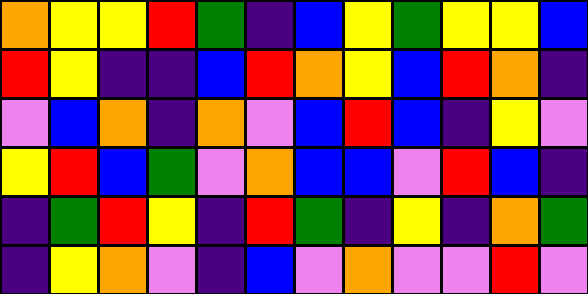[["orange", "yellow", "yellow", "red", "green", "indigo", "blue", "yellow", "green", "yellow", "yellow", "blue"], ["red", "yellow", "indigo", "indigo", "blue", "red", "orange", "yellow", "blue", "red", "orange", "indigo"], ["violet", "blue", "orange", "indigo", "orange", "violet", "blue", "red", "blue", "indigo", "yellow", "violet"], ["yellow", "red", "blue", "green", "violet", "orange", "blue", "blue", "violet", "red", "blue", "indigo"], ["indigo", "green", "red", "yellow", "indigo", "red", "green", "indigo", "yellow", "indigo", "orange", "green"], ["indigo", "yellow", "orange", "violet", "indigo", "blue", "violet", "orange", "violet", "violet", "red", "violet"]]